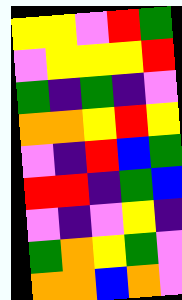[["yellow", "yellow", "violet", "red", "green"], ["violet", "yellow", "yellow", "yellow", "red"], ["green", "indigo", "green", "indigo", "violet"], ["orange", "orange", "yellow", "red", "yellow"], ["violet", "indigo", "red", "blue", "green"], ["red", "red", "indigo", "green", "blue"], ["violet", "indigo", "violet", "yellow", "indigo"], ["green", "orange", "yellow", "green", "violet"], ["orange", "orange", "blue", "orange", "violet"]]